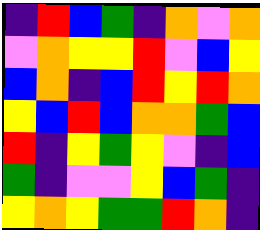[["indigo", "red", "blue", "green", "indigo", "orange", "violet", "orange"], ["violet", "orange", "yellow", "yellow", "red", "violet", "blue", "yellow"], ["blue", "orange", "indigo", "blue", "red", "yellow", "red", "orange"], ["yellow", "blue", "red", "blue", "orange", "orange", "green", "blue"], ["red", "indigo", "yellow", "green", "yellow", "violet", "indigo", "blue"], ["green", "indigo", "violet", "violet", "yellow", "blue", "green", "indigo"], ["yellow", "orange", "yellow", "green", "green", "red", "orange", "indigo"]]